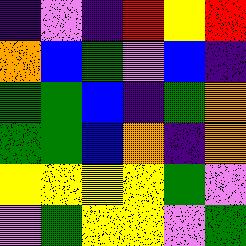[["indigo", "violet", "indigo", "red", "yellow", "red"], ["orange", "blue", "green", "violet", "blue", "indigo"], ["green", "green", "blue", "indigo", "green", "orange"], ["green", "green", "blue", "orange", "indigo", "orange"], ["yellow", "yellow", "yellow", "yellow", "green", "violet"], ["violet", "green", "yellow", "yellow", "violet", "green"]]